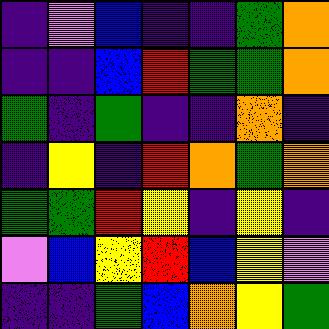[["indigo", "violet", "blue", "indigo", "indigo", "green", "orange"], ["indigo", "indigo", "blue", "red", "green", "green", "orange"], ["green", "indigo", "green", "indigo", "indigo", "orange", "indigo"], ["indigo", "yellow", "indigo", "red", "orange", "green", "orange"], ["green", "green", "red", "yellow", "indigo", "yellow", "indigo"], ["violet", "blue", "yellow", "red", "blue", "yellow", "violet"], ["indigo", "indigo", "green", "blue", "orange", "yellow", "green"]]